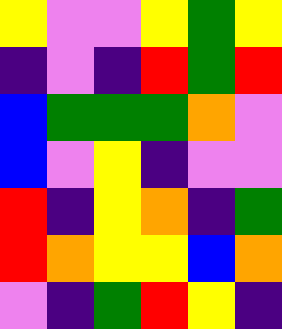[["yellow", "violet", "violet", "yellow", "green", "yellow"], ["indigo", "violet", "indigo", "red", "green", "red"], ["blue", "green", "green", "green", "orange", "violet"], ["blue", "violet", "yellow", "indigo", "violet", "violet"], ["red", "indigo", "yellow", "orange", "indigo", "green"], ["red", "orange", "yellow", "yellow", "blue", "orange"], ["violet", "indigo", "green", "red", "yellow", "indigo"]]